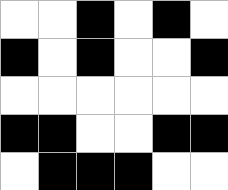[["white", "white", "black", "white", "black", "white"], ["black", "white", "black", "white", "white", "black"], ["white", "white", "white", "white", "white", "white"], ["black", "black", "white", "white", "black", "black"], ["white", "black", "black", "black", "white", "white"]]